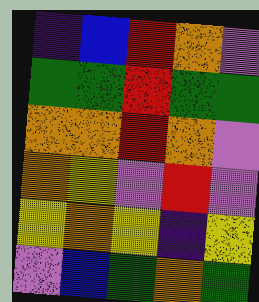[["indigo", "blue", "red", "orange", "violet"], ["green", "green", "red", "green", "green"], ["orange", "orange", "red", "orange", "violet"], ["orange", "yellow", "violet", "red", "violet"], ["yellow", "orange", "yellow", "indigo", "yellow"], ["violet", "blue", "green", "orange", "green"]]